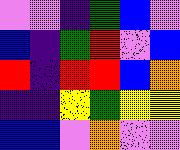[["violet", "violet", "indigo", "green", "blue", "violet"], ["blue", "indigo", "green", "red", "violet", "blue"], ["red", "indigo", "red", "red", "blue", "orange"], ["indigo", "indigo", "yellow", "green", "yellow", "yellow"], ["blue", "blue", "violet", "orange", "violet", "violet"]]